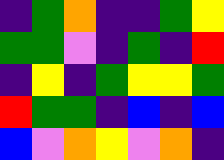[["indigo", "green", "orange", "indigo", "indigo", "green", "yellow"], ["green", "green", "violet", "indigo", "green", "indigo", "red"], ["indigo", "yellow", "indigo", "green", "yellow", "yellow", "green"], ["red", "green", "green", "indigo", "blue", "indigo", "blue"], ["blue", "violet", "orange", "yellow", "violet", "orange", "indigo"]]